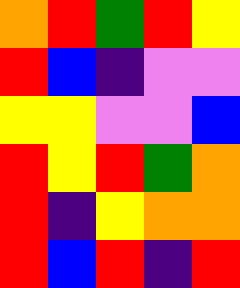[["orange", "red", "green", "red", "yellow"], ["red", "blue", "indigo", "violet", "violet"], ["yellow", "yellow", "violet", "violet", "blue"], ["red", "yellow", "red", "green", "orange"], ["red", "indigo", "yellow", "orange", "orange"], ["red", "blue", "red", "indigo", "red"]]